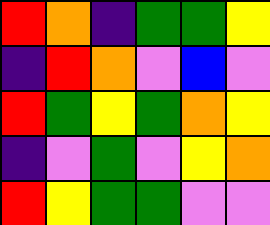[["red", "orange", "indigo", "green", "green", "yellow"], ["indigo", "red", "orange", "violet", "blue", "violet"], ["red", "green", "yellow", "green", "orange", "yellow"], ["indigo", "violet", "green", "violet", "yellow", "orange"], ["red", "yellow", "green", "green", "violet", "violet"]]